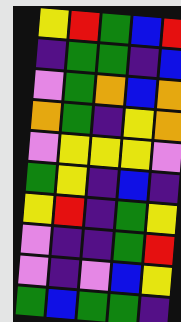[["yellow", "red", "green", "blue", "red"], ["indigo", "green", "green", "indigo", "blue"], ["violet", "green", "orange", "blue", "orange"], ["orange", "green", "indigo", "yellow", "orange"], ["violet", "yellow", "yellow", "yellow", "violet"], ["green", "yellow", "indigo", "blue", "indigo"], ["yellow", "red", "indigo", "green", "yellow"], ["violet", "indigo", "indigo", "green", "red"], ["violet", "indigo", "violet", "blue", "yellow"], ["green", "blue", "green", "green", "indigo"]]